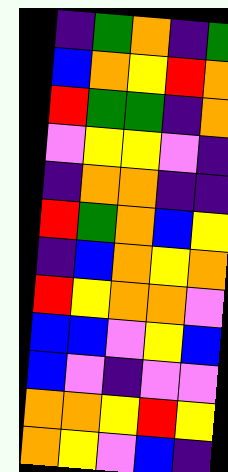[["indigo", "green", "orange", "indigo", "green"], ["blue", "orange", "yellow", "red", "orange"], ["red", "green", "green", "indigo", "orange"], ["violet", "yellow", "yellow", "violet", "indigo"], ["indigo", "orange", "orange", "indigo", "indigo"], ["red", "green", "orange", "blue", "yellow"], ["indigo", "blue", "orange", "yellow", "orange"], ["red", "yellow", "orange", "orange", "violet"], ["blue", "blue", "violet", "yellow", "blue"], ["blue", "violet", "indigo", "violet", "violet"], ["orange", "orange", "yellow", "red", "yellow"], ["orange", "yellow", "violet", "blue", "indigo"]]